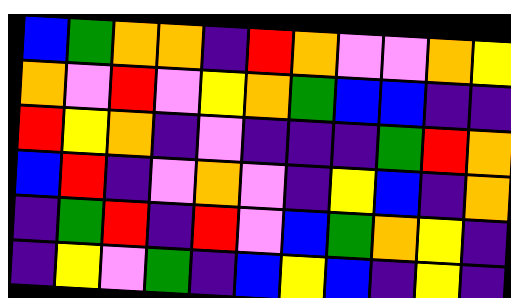[["blue", "green", "orange", "orange", "indigo", "red", "orange", "violet", "violet", "orange", "yellow"], ["orange", "violet", "red", "violet", "yellow", "orange", "green", "blue", "blue", "indigo", "indigo"], ["red", "yellow", "orange", "indigo", "violet", "indigo", "indigo", "indigo", "green", "red", "orange"], ["blue", "red", "indigo", "violet", "orange", "violet", "indigo", "yellow", "blue", "indigo", "orange"], ["indigo", "green", "red", "indigo", "red", "violet", "blue", "green", "orange", "yellow", "indigo"], ["indigo", "yellow", "violet", "green", "indigo", "blue", "yellow", "blue", "indigo", "yellow", "indigo"]]